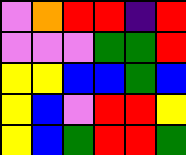[["violet", "orange", "red", "red", "indigo", "red"], ["violet", "violet", "violet", "green", "green", "red"], ["yellow", "yellow", "blue", "blue", "green", "blue"], ["yellow", "blue", "violet", "red", "red", "yellow"], ["yellow", "blue", "green", "red", "red", "green"]]